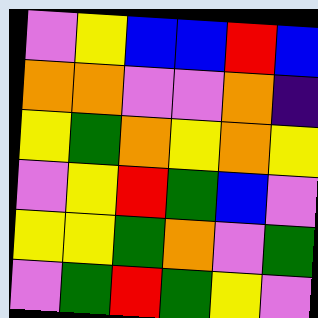[["violet", "yellow", "blue", "blue", "red", "blue"], ["orange", "orange", "violet", "violet", "orange", "indigo"], ["yellow", "green", "orange", "yellow", "orange", "yellow"], ["violet", "yellow", "red", "green", "blue", "violet"], ["yellow", "yellow", "green", "orange", "violet", "green"], ["violet", "green", "red", "green", "yellow", "violet"]]